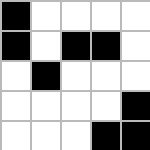[["black", "white", "white", "white", "white"], ["black", "white", "black", "black", "white"], ["white", "black", "white", "white", "white"], ["white", "white", "white", "white", "black"], ["white", "white", "white", "black", "black"]]